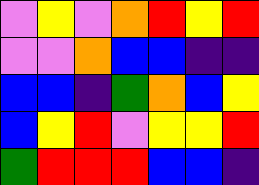[["violet", "yellow", "violet", "orange", "red", "yellow", "red"], ["violet", "violet", "orange", "blue", "blue", "indigo", "indigo"], ["blue", "blue", "indigo", "green", "orange", "blue", "yellow"], ["blue", "yellow", "red", "violet", "yellow", "yellow", "red"], ["green", "red", "red", "red", "blue", "blue", "indigo"]]